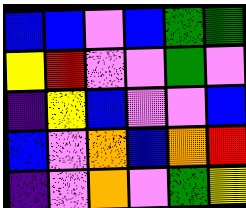[["blue", "blue", "violet", "blue", "green", "green"], ["yellow", "red", "violet", "violet", "green", "violet"], ["indigo", "yellow", "blue", "violet", "violet", "blue"], ["blue", "violet", "orange", "blue", "orange", "red"], ["indigo", "violet", "orange", "violet", "green", "yellow"]]